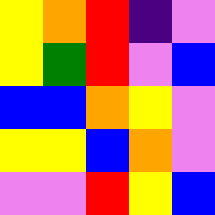[["yellow", "orange", "red", "indigo", "violet"], ["yellow", "green", "red", "violet", "blue"], ["blue", "blue", "orange", "yellow", "violet"], ["yellow", "yellow", "blue", "orange", "violet"], ["violet", "violet", "red", "yellow", "blue"]]